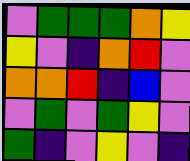[["violet", "green", "green", "green", "orange", "yellow"], ["yellow", "violet", "indigo", "orange", "red", "violet"], ["orange", "orange", "red", "indigo", "blue", "violet"], ["violet", "green", "violet", "green", "yellow", "violet"], ["green", "indigo", "violet", "yellow", "violet", "indigo"]]